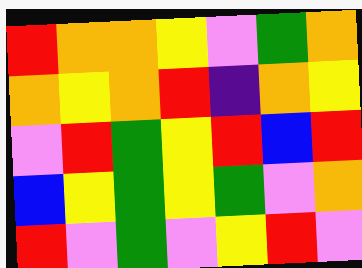[["red", "orange", "orange", "yellow", "violet", "green", "orange"], ["orange", "yellow", "orange", "red", "indigo", "orange", "yellow"], ["violet", "red", "green", "yellow", "red", "blue", "red"], ["blue", "yellow", "green", "yellow", "green", "violet", "orange"], ["red", "violet", "green", "violet", "yellow", "red", "violet"]]